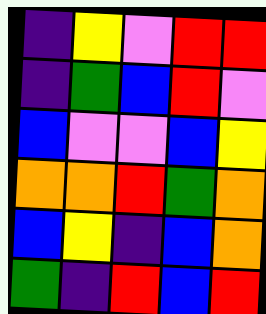[["indigo", "yellow", "violet", "red", "red"], ["indigo", "green", "blue", "red", "violet"], ["blue", "violet", "violet", "blue", "yellow"], ["orange", "orange", "red", "green", "orange"], ["blue", "yellow", "indigo", "blue", "orange"], ["green", "indigo", "red", "blue", "red"]]